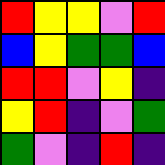[["red", "yellow", "yellow", "violet", "red"], ["blue", "yellow", "green", "green", "blue"], ["red", "red", "violet", "yellow", "indigo"], ["yellow", "red", "indigo", "violet", "green"], ["green", "violet", "indigo", "red", "indigo"]]